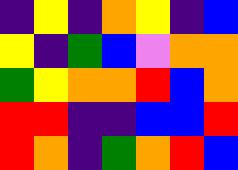[["indigo", "yellow", "indigo", "orange", "yellow", "indigo", "blue"], ["yellow", "indigo", "green", "blue", "violet", "orange", "orange"], ["green", "yellow", "orange", "orange", "red", "blue", "orange"], ["red", "red", "indigo", "indigo", "blue", "blue", "red"], ["red", "orange", "indigo", "green", "orange", "red", "blue"]]